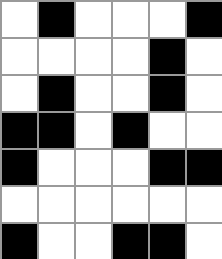[["white", "black", "white", "white", "white", "black"], ["white", "white", "white", "white", "black", "white"], ["white", "black", "white", "white", "black", "white"], ["black", "black", "white", "black", "white", "white"], ["black", "white", "white", "white", "black", "black"], ["white", "white", "white", "white", "white", "white"], ["black", "white", "white", "black", "black", "white"]]